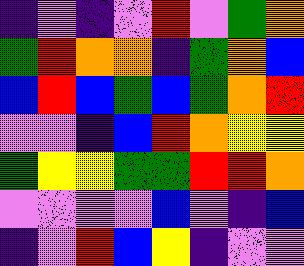[["indigo", "violet", "indigo", "violet", "red", "violet", "green", "orange"], ["green", "red", "orange", "orange", "indigo", "green", "orange", "blue"], ["blue", "red", "blue", "green", "blue", "green", "orange", "red"], ["violet", "violet", "indigo", "blue", "red", "orange", "yellow", "yellow"], ["green", "yellow", "yellow", "green", "green", "red", "red", "orange"], ["violet", "violet", "violet", "violet", "blue", "violet", "indigo", "blue"], ["indigo", "violet", "red", "blue", "yellow", "indigo", "violet", "violet"]]